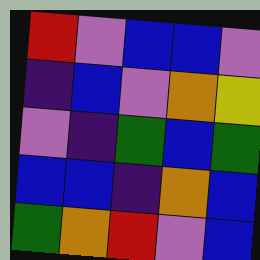[["red", "violet", "blue", "blue", "violet"], ["indigo", "blue", "violet", "orange", "yellow"], ["violet", "indigo", "green", "blue", "green"], ["blue", "blue", "indigo", "orange", "blue"], ["green", "orange", "red", "violet", "blue"]]